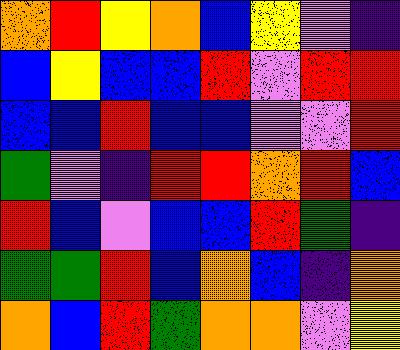[["orange", "red", "yellow", "orange", "blue", "yellow", "violet", "indigo"], ["blue", "yellow", "blue", "blue", "red", "violet", "red", "red"], ["blue", "blue", "red", "blue", "blue", "violet", "violet", "red"], ["green", "violet", "indigo", "red", "red", "orange", "red", "blue"], ["red", "blue", "violet", "blue", "blue", "red", "green", "indigo"], ["green", "green", "red", "blue", "orange", "blue", "indigo", "orange"], ["orange", "blue", "red", "green", "orange", "orange", "violet", "yellow"]]